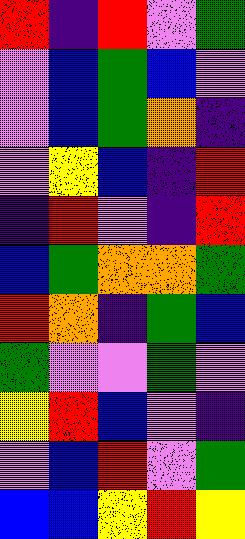[["red", "indigo", "red", "violet", "green"], ["violet", "blue", "green", "blue", "violet"], ["violet", "blue", "green", "orange", "indigo"], ["violet", "yellow", "blue", "indigo", "red"], ["indigo", "red", "violet", "indigo", "red"], ["blue", "green", "orange", "orange", "green"], ["red", "orange", "indigo", "green", "blue"], ["green", "violet", "violet", "green", "violet"], ["yellow", "red", "blue", "violet", "indigo"], ["violet", "blue", "red", "violet", "green"], ["blue", "blue", "yellow", "red", "yellow"]]